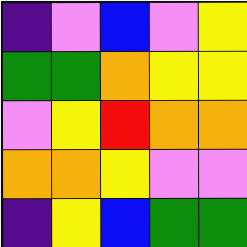[["indigo", "violet", "blue", "violet", "yellow"], ["green", "green", "orange", "yellow", "yellow"], ["violet", "yellow", "red", "orange", "orange"], ["orange", "orange", "yellow", "violet", "violet"], ["indigo", "yellow", "blue", "green", "green"]]